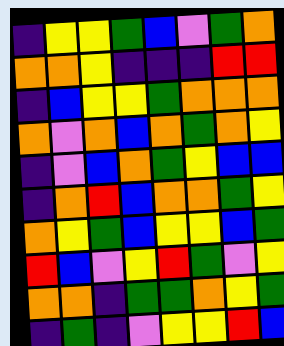[["indigo", "yellow", "yellow", "green", "blue", "violet", "green", "orange"], ["orange", "orange", "yellow", "indigo", "indigo", "indigo", "red", "red"], ["indigo", "blue", "yellow", "yellow", "green", "orange", "orange", "orange"], ["orange", "violet", "orange", "blue", "orange", "green", "orange", "yellow"], ["indigo", "violet", "blue", "orange", "green", "yellow", "blue", "blue"], ["indigo", "orange", "red", "blue", "orange", "orange", "green", "yellow"], ["orange", "yellow", "green", "blue", "yellow", "yellow", "blue", "green"], ["red", "blue", "violet", "yellow", "red", "green", "violet", "yellow"], ["orange", "orange", "indigo", "green", "green", "orange", "yellow", "green"], ["indigo", "green", "indigo", "violet", "yellow", "yellow", "red", "blue"]]